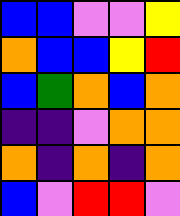[["blue", "blue", "violet", "violet", "yellow"], ["orange", "blue", "blue", "yellow", "red"], ["blue", "green", "orange", "blue", "orange"], ["indigo", "indigo", "violet", "orange", "orange"], ["orange", "indigo", "orange", "indigo", "orange"], ["blue", "violet", "red", "red", "violet"]]